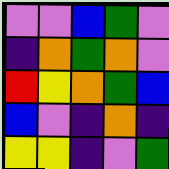[["violet", "violet", "blue", "green", "violet"], ["indigo", "orange", "green", "orange", "violet"], ["red", "yellow", "orange", "green", "blue"], ["blue", "violet", "indigo", "orange", "indigo"], ["yellow", "yellow", "indigo", "violet", "green"]]